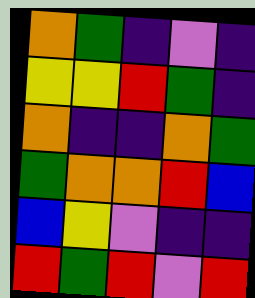[["orange", "green", "indigo", "violet", "indigo"], ["yellow", "yellow", "red", "green", "indigo"], ["orange", "indigo", "indigo", "orange", "green"], ["green", "orange", "orange", "red", "blue"], ["blue", "yellow", "violet", "indigo", "indigo"], ["red", "green", "red", "violet", "red"]]